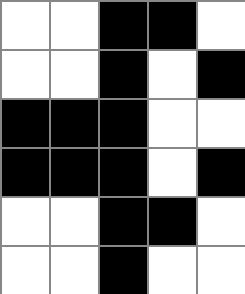[["white", "white", "black", "black", "white"], ["white", "white", "black", "white", "black"], ["black", "black", "black", "white", "white"], ["black", "black", "black", "white", "black"], ["white", "white", "black", "black", "white"], ["white", "white", "black", "white", "white"]]